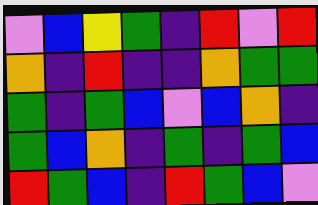[["violet", "blue", "yellow", "green", "indigo", "red", "violet", "red"], ["orange", "indigo", "red", "indigo", "indigo", "orange", "green", "green"], ["green", "indigo", "green", "blue", "violet", "blue", "orange", "indigo"], ["green", "blue", "orange", "indigo", "green", "indigo", "green", "blue"], ["red", "green", "blue", "indigo", "red", "green", "blue", "violet"]]